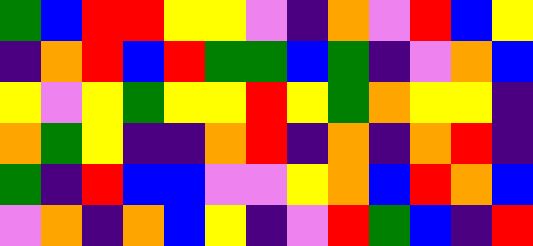[["green", "blue", "red", "red", "yellow", "yellow", "violet", "indigo", "orange", "violet", "red", "blue", "yellow"], ["indigo", "orange", "red", "blue", "red", "green", "green", "blue", "green", "indigo", "violet", "orange", "blue"], ["yellow", "violet", "yellow", "green", "yellow", "yellow", "red", "yellow", "green", "orange", "yellow", "yellow", "indigo"], ["orange", "green", "yellow", "indigo", "indigo", "orange", "red", "indigo", "orange", "indigo", "orange", "red", "indigo"], ["green", "indigo", "red", "blue", "blue", "violet", "violet", "yellow", "orange", "blue", "red", "orange", "blue"], ["violet", "orange", "indigo", "orange", "blue", "yellow", "indigo", "violet", "red", "green", "blue", "indigo", "red"]]